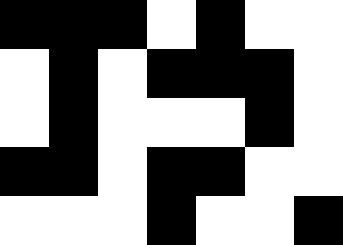[["black", "black", "black", "white", "black", "white", "white"], ["white", "black", "white", "black", "black", "black", "white"], ["white", "black", "white", "white", "white", "black", "white"], ["black", "black", "white", "black", "black", "white", "white"], ["white", "white", "white", "black", "white", "white", "black"]]